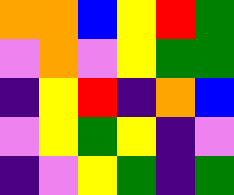[["orange", "orange", "blue", "yellow", "red", "green"], ["violet", "orange", "violet", "yellow", "green", "green"], ["indigo", "yellow", "red", "indigo", "orange", "blue"], ["violet", "yellow", "green", "yellow", "indigo", "violet"], ["indigo", "violet", "yellow", "green", "indigo", "green"]]